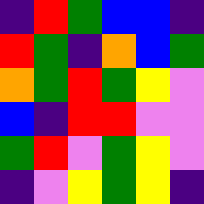[["indigo", "red", "green", "blue", "blue", "indigo"], ["red", "green", "indigo", "orange", "blue", "green"], ["orange", "green", "red", "green", "yellow", "violet"], ["blue", "indigo", "red", "red", "violet", "violet"], ["green", "red", "violet", "green", "yellow", "violet"], ["indigo", "violet", "yellow", "green", "yellow", "indigo"]]